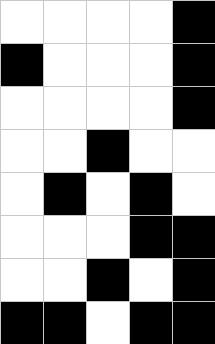[["white", "white", "white", "white", "black"], ["black", "white", "white", "white", "black"], ["white", "white", "white", "white", "black"], ["white", "white", "black", "white", "white"], ["white", "black", "white", "black", "white"], ["white", "white", "white", "black", "black"], ["white", "white", "black", "white", "black"], ["black", "black", "white", "black", "black"]]